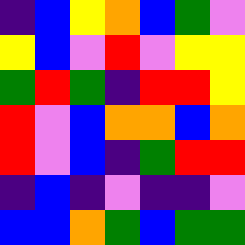[["indigo", "blue", "yellow", "orange", "blue", "green", "violet"], ["yellow", "blue", "violet", "red", "violet", "yellow", "yellow"], ["green", "red", "green", "indigo", "red", "red", "yellow"], ["red", "violet", "blue", "orange", "orange", "blue", "orange"], ["red", "violet", "blue", "indigo", "green", "red", "red"], ["indigo", "blue", "indigo", "violet", "indigo", "indigo", "violet"], ["blue", "blue", "orange", "green", "blue", "green", "green"]]